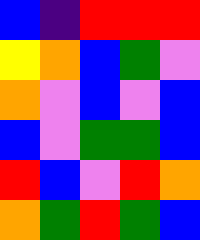[["blue", "indigo", "red", "red", "red"], ["yellow", "orange", "blue", "green", "violet"], ["orange", "violet", "blue", "violet", "blue"], ["blue", "violet", "green", "green", "blue"], ["red", "blue", "violet", "red", "orange"], ["orange", "green", "red", "green", "blue"]]